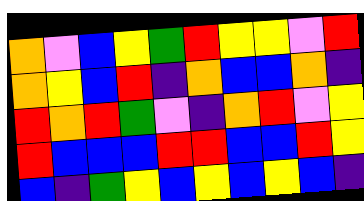[["orange", "violet", "blue", "yellow", "green", "red", "yellow", "yellow", "violet", "red"], ["orange", "yellow", "blue", "red", "indigo", "orange", "blue", "blue", "orange", "indigo"], ["red", "orange", "red", "green", "violet", "indigo", "orange", "red", "violet", "yellow"], ["red", "blue", "blue", "blue", "red", "red", "blue", "blue", "red", "yellow"], ["blue", "indigo", "green", "yellow", "blue", "yellow", "blue", "yellow", "blue", "indigo"]]